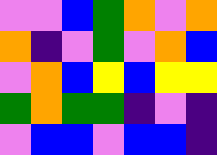[["violet", "violet", "blue", "green", "orange", "violet", "orange"], ["orange", "indigo", "violet", "green", "violet", "orange", "blue"], ["violet", "orange", "blue", "yellow", "blue", "yellow", "yellow"], ["green", "orange", "green", "green", "indigo", "violet", "indigo"], ["violet", "blue", "blue", "violet", "blue", "blue", "indigo"]]